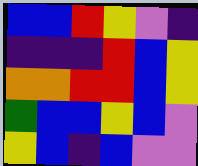[["blue", "blue", "red", "yellow", "violet", "indigo"], ["indigo", "indigo", "indigo", "red", "blue", "yellow"], ["orange", "orange", "red", "red", "blue", "yellow"], ["green", "blue", "blue", "yellow", "blue", "violet"], ["yellow", "blue", "indigo", "blue", "violet", "violet"]]